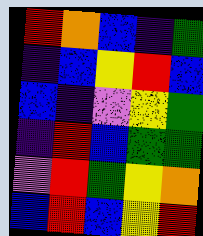[["red", "orange", "blue", "indigo", "green"], ["indigo", "blue", "yellow", "red", "blue"], ["blue", "indigo", "violet", "yellow", "green"], ["indigo", "red", "blue", "green", "green"], ["violet", "red", "green", "yellow", "orange"], ["blue", "red", "blue", "yellow", "red"]]